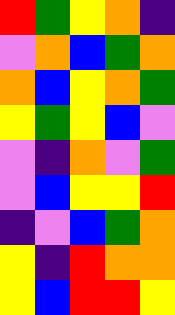[["red", "green", "yellow", "orange", "indigo"], ["violet", "orange", "blue", "green", "orange"], ["orange", "blue", "yellow", "orange", "green"], ["yellow", "green", "yellow", "blue", "violet"], ["violet", "indigo", "orange", "violet", "green"], ["violet", "blue", "yellow", "yellow", "red"], ["indigo", "violet", "blue", "green", "orange"], ["yellow", "indigo", "red", "orange", "orange"], ["yellow", "blue", "red", "red", "yellow"]]